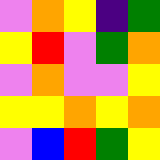[["violet", "orange", "yellow", "indigo", "green"], ["yellow", "red", "violet", "green", "orange"], ["violet", "orange", "violet", "violet", "yellow"], ["yellow", "yellow", "orange", "yellow", "orange"], ["violet", "blue", "red", "green", "yellow"]]